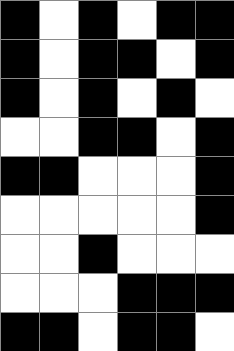[["black", "white", "black", "white", "black", "black"], ["black", "white", "black", "black", "white", "black"], ["black", "white", "black", "white", "black", "white"], ["white", "white", "black", "black", "white", "black"], ["black", "black", "white", "white", "white", "black"], ["white", "white", "white", "white", "white", "black"], ["white", "white", "black", "white", "white", "white"], ["white", "white", "white", "black", "black", "black"], ["black", "black", "white", "black", "black", "white"]]